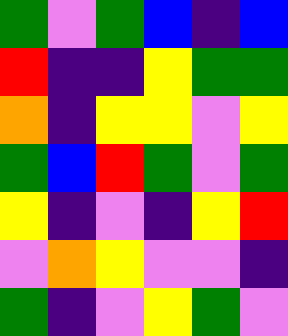[["green", "violet", "green", "blue", "indigo", "blue"], ["red", "indigo", "indigo", "yellow", "green", "green"], ["orange", "indigo", "yellow", "yellow", "violet", "yellow"], ["green", "blue", "red", "green", "violet", "green"], ["yellow", "indigo", "violet", "indigo", "yellow", "red"], ["violet", "orange", "yellow", "violet", "violet", "indigo"], ["green", "indigo", "violet", "yellow", "green", "violet"]]